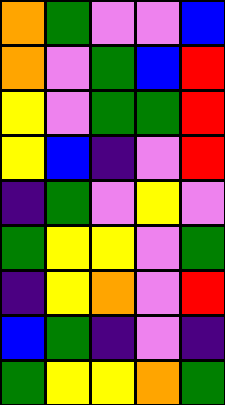[["orange", "green", "violet", "violet", "blue"], ["orange", "violet", "green", "blue", "red"], ["yellow", "violet", "green", "green", "red"], ["yellow", "blue", "indigo", "violet", "red"], ["indigo", "green", "violet", "yellow", "violet"], ["green", "yellow", "yellow", "violet", "green"], ["indigo", "yellow", "orange", "violet", "red"], ["blue", "green", "indigo", "violet", "indigo"], ["green", "yellow", "yellow", "orange", "green"]]